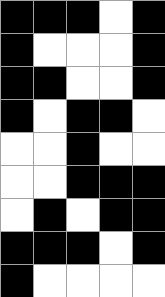[["black", "black", "black", "white", "black"], ["black", "white", "white", "white", "black"], ["black", "black", "white", "white", "black"], ["black", "white", "black", "black", "white"], ["white", "white", "black", "white", "white"], ["white", "white", "black", "black", "black"], ["white", "black", "white", "black", "black"], ["black", "black", "black", "white", "black"], ["black", "white", "white", "white", "white"]]